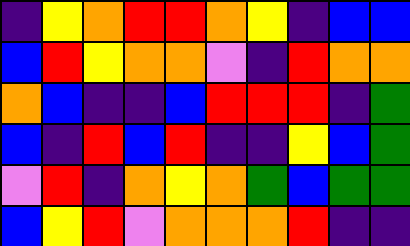[["indigo", "yellow", "orange", "red", "red", "orange", "yellow", "indigo", "blue", "blue"], ["blue", "red", "yellow", "orange", "orange", "violet", "indigo", "red", "orange", "orange"], ["orange", "blue", "indigo", "indigo", "blue", "red", "red", "red", "indigo", "green"], ["blue", "indigo", "red", "blue", "red", "indigo", "indigo", "yellow", "blue", "green"], ["violet", "red", "indigo", "orange", "yellow", "orange", "green", "blue", "green", "green"], ["blue", "yellow", "red", "violet", "orange", "orange", "orange", "red", "indigo", "indigo"]]